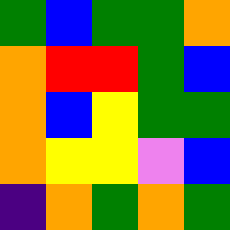[["green", "blue", "green", "green", "orange"], ["orange", "red", "red", "green", "blue"], ["orange", "blue", "yellow", "green", "green"], ["orange", "yellow", "yellow", "violet", "blue"], ["indigo", "orange", "green", "orange", "green"]]